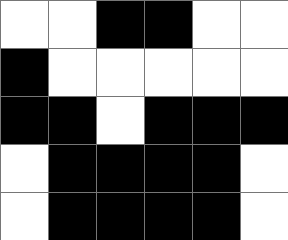[["white", "white", "black", "black", "white", "white"], ["black", "white", "white", "white", "white", "white"], ["black", "black", "white", "black", "black", "black"], ["white", "black", "black", "black", "black", "white"], ["white", "black", "black", "black", "black", "white"]]